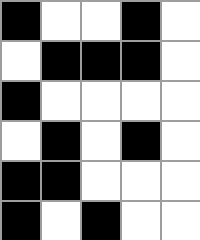[["black", "white", "white", "black", "white"], ["white", "black", "black", "black", "white"], ["black", "white", "white", "white", "white"], ["white", "black", "white", "black", "white"], ["black", "black", "white", "white", "white"], ["black", "white", "black", "white", "white"]]